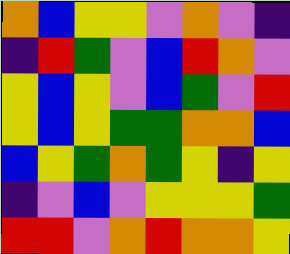[["orange", "blue", "yellow", "yellow", "violet", "orange", "violet", "indigo"], ["indigo", "red", "green", "violet", "blue", "red", "orange", "violet"], ["yellow", "blue", "yellow", "violet", "blue", "green", "violet", "red"], ["yellow", "blue", "yellow", "green", "green", "orange", "orange", "blue"], ["blue", "yellow", "green", "orange", "green", "yellow", "indigo", "yellow"], ["indigo", "violet", "blue", "violet", "yellow", "yellow", "yellow", "green"], ["red", "red", "violet", "orange", "red", "orange", "orange", "yellow"]]